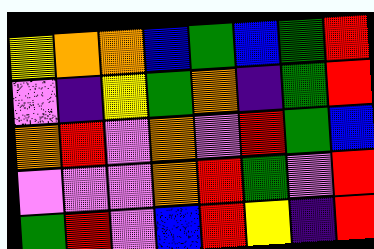[["yellow", "orange", "orange", "blue", "green", "blue", "green", "red"], ["violet", "indigo", "yellow", "green", "orange", "indigo", "green", "red"], ["orange", "red", "violet", "orange", "violet", "red", "green", "blue"], ["violet", "violet", "violet", "orange", "red", "green", "violet", "red"], ["green", "red", "violet", "blue", "red", "yellow", "indigo", "red"]]